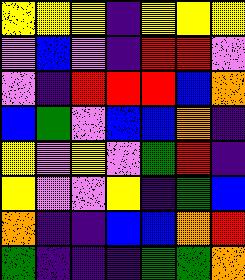[["yellow", "yellow", "yellow", "indigo", "yellow", "yellow", "yellow"], ["violet", "blue", "violet", "indigo", "red", "red", "violet"], ["violet", "indigo", "red", "red", "red", "blue", "orange"], ["blue", "green", "violet", "blue", "blue", "orange", "indigo"], ["yellow", "violet", "yellow", "violet", "green", "red", "indigo"], ["yellow", "violet", "violet", "yellow", "indigo", "green", "blue"], ["orange", "indigo", "indigo", "blue", "blue", "orange", "red"], ["green", "indigo", "indigo", "indigo", "green", "green", "orange"]]